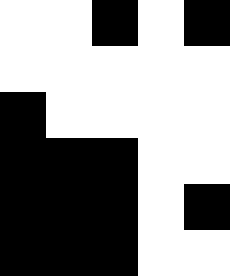[["white", "white", "black", "white", "black"], ["white", "white", "white", "white", "white"], ["black", "white", "white", "white", "white"], ["black", "black", "black", "white", "white"], ["black", "black", "black", "white", "black"], ["black", "black", "black", "white", "white"]]